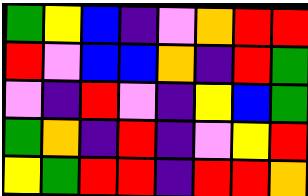[["green", "yellow", "blue", "indigo", "violet", "orange", "red", "red"], ["red", "violet", "blue", "blue", "orange", "indigo", "red", "green"], ["violet", "indigo", "red", "violet", "indigo", "yellow", "blue", "green"], ["green", "orange", "indigo", "red", "indigo", "violet", "yellow", "red"], ["yellow", "green", "red", "red", "indigo", "red", "red", "orange"]]